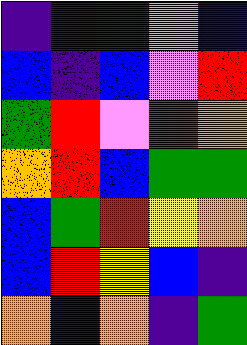[["indigo", "indigo", "indigo", "violet", "blue"], ["blue", "indigo", "blue", "violet", "red"], ["green", "red", "violet", "red", "orange"], ["orange", "red", "blue", "green", "green"], ["blue", "green", "red", "yellow", "orange"], ["blue", "red", "yellow", "blue", "indigo"], ["orange", "blue", "orange", "indigo", "green"]]